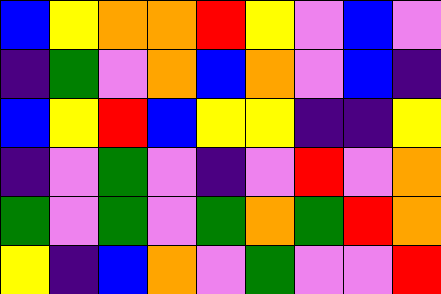[["blue", "yellow", "orange", "orange", "red", "yellow", "violet", "blue", "violet"], ["indigo", "green", "violet", "orange", "blue", "orange", "violet", "blue", "indigo"], ["blue", "yellow", "red", "blue", "yellow", "yellow", "indigo", "indigo", "yellow"], ["indigo", "violet", "green", "violet", "indigo", "violet", "red", "violet", "orange"], ["green", "violet", "green", "violet", "green", "orange", "green", "red", "orange"], ["yellow", "indigo", "blue", "orange", "violet", "green", "violet", "violet", "red"]]